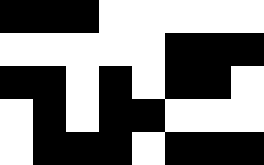[["black", "black", "black", "white", "white", "white", "white", "white"], ["white", "white", "white", "white", "white", "black", "black", "black"], ["black", "black", "white", "black", "white", "black", "black", "white"], ["white", "black", "white", "black", "black", "white", "white", "white"], ["white", "black", "black", "black", "white", "black", "black", "black"]]